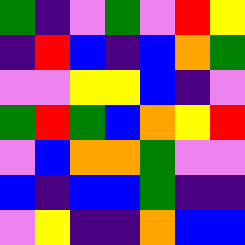[["green", "indigo", "violet", "green", "violet", "red", "yellow"], ["indigo", "red", "blue", "indigo", "blue", "orange", "green"], ["violet", "violet", "yellow", "yellow", "blue", "indigo", "violet"], ["green", "red", "green", "blue", "orange", "yellow", "red"], ["violet", "blue", "orange", "orange", "green", "violet", "violet"], ["blue", "indigo", "blue", "blue", "green", "indigo", "indigo"], ["violet", "yellow", "indigo", "indigo", "orange", "blue", "blue"]]